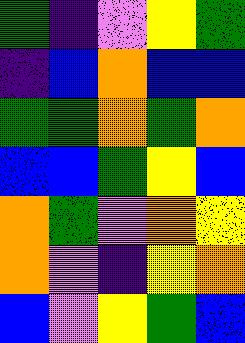[["green", "indigo", "violet", "yellow", "green"], ["indigo", "blue", "orange", "blue", "blue"], ["green", "green", "orange", "green", "orange"], ["blue", "blue", "green", "yellow", "blue"], ["orange", "green", "violet", "orange", "yellow"], ["orange", "violet", "indigo", "yellow", "orange"], ["blue", "violet", "yellow", "green", "blue"]]